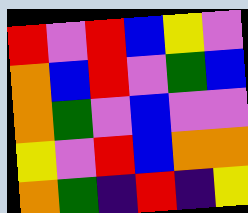[["red", "violet", "red", "blue", "yellow", "violet"], ["orange", "blue", "red", "violet", "green", "blue"], ["orange", "green", "violet", "blue", "violet", "violet"], ["yellow", "violet", "red", "blue", "orange", "orange"], ["orange", "green", "indigo", "red", "indigo", "yellow"]]